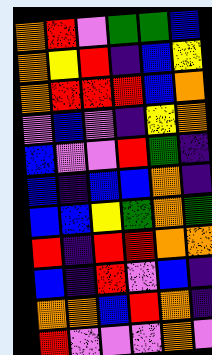[["orange", "red", "violet", "green", "green", "blue"], ["orange", "yellow", "red", "indigo", "blue", "yellow"], ["orange", "red", "red", "red", "blue", "orange"], ["violet", "blue", "violet", "indigo", "yellow", "orange"], ["blue", "violet", "violet", "red", "green", "indigo"], ["blue", "indigo", "blue", "blue", "orange", "indigo"], ["blue", "blue", "yellow", "green", "orange", "green"], ["red", "indigo", "red", "red", "orange", "orange"], ["blue", "indigo", "red", "violet", "blue", "indigo"], ["orange", "orange", "blue", "red", "orange", "indigo"], ["red", "violet", "violet", "violet", "orange", "violet"]]